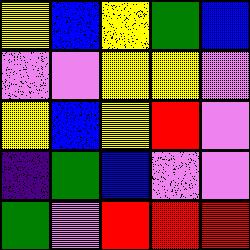[["yellow", "blue", "yellow", "green", "blue"], ["violet", "violet", "yellow", "yellow", "violet"], ["yellow", "blue", "yellow", "red", "violet"], ["indigo", "green", "blue", "violet", "violet"], ["green", "violet", "red", "red", "red"]]